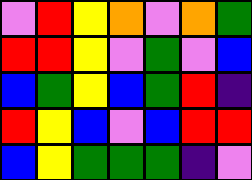[["violet", "red", "yellow", "orange", "violet", "orange", "green"], ["red", "red", "yellow", "violet", "green", "violet", "blue"], ["blue", "green", "yellow", "blue", "green", "red", "indigo"], ["red", "yellow", "blue", "violet", "blue", "red", "red"], ["blue", "yellow", "green", "green", "green", "indigo", "violet"]]